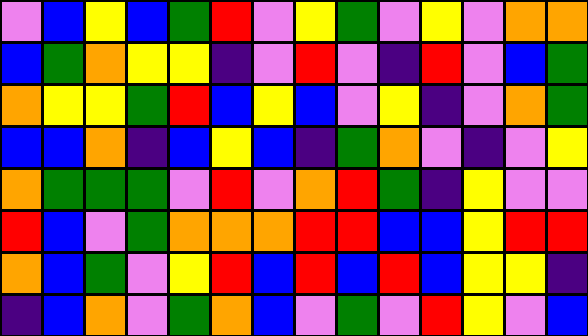[["violet", "blue", "yellow", "blue", "green", "red", "violet", "yellow", "green", "violet", "yellow", "violet", "orange", "orange"], ["blue", "green", "orange", "yellow", "yellow", "indigo", "violet", "red", "violet", "indigo", "red", "violet", "blue", "green"], ["orange", "yellow", "yellow", "green", "red", "blue", "yellow", "blue", "violet", "yellow", "indigo", "violet", "orange", "green"], ["blue", "blue", "orange", "indigo", "blue", "yellow", "blue", "indigo", "green", "orange", "violet", "indigo", "violet", "yellow"], ["orange", "green", "green", "green", "violet", "red", "violet", "orange", "red", "green", "indigo", "yellow", "violet", "violet"], ["red", "blue", "violet", "green", "orange", "orange", "orange", "red", "red", "blue", "blue", "yellow", "red", "red"], ["orange", "blue", "green", "violet", "yellow", "red", "blue", "red", "blue", "red", "blue", "yellow", "yellow", "indigo"], ["indigo", "blue", "orange", "violet", "green", "orange", "blue", "violet", "green", "violet", "red", "yellow", "violet", "blue"]]